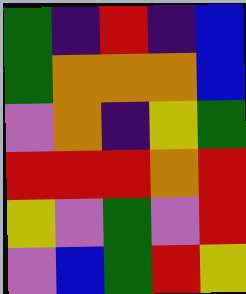[["green", "indigo", "red", "indigo", "blue"], ["green", "orange", "orange", "orange", "blue"], ["violet", "orange", "indigo", "yellow", "green"], ["red", "red", "red", "orange", "red"], ["yellow", "violet", "green", "violet", "red"], ["violet", "blue", "green", "red", "yellow"]]